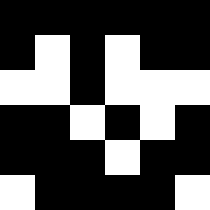[["black", "black", "black", "black", "black", "black"], ["black", "white", "black", "white", "black", "black"], ["white", "white", "black", "white", "white", "white"], ["black", "black", "white", "black", "white", "black"], ["black", "black", "black", "white", "black", "black"], ["white", "black", "black", "black", "black", "white"]]